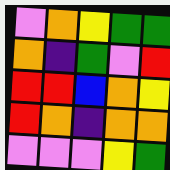[["violet", "orange", "yellow", "green", "green"], ["orange", "indigo", "green", "violet", "red"], ["red", "red", "blue", "orange", "yellow"], ["red", "orange", "indigo", "orange", "orange"], ["violet", "violet", "violet", "yellow", "green"]]